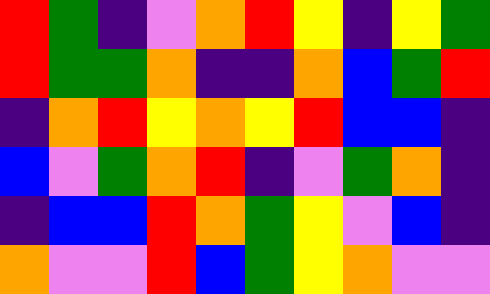[["red", "green", "indigo", "violet", "orange", "red", "yellow", "indigo", "yellow", "green"], ["red", "green", "green", "orange", "indigo", "indigo", "orange", "blue", "green", "red"], ["indigo", "orange", "red", "yellow", "orange", "yellow", "red", "blue", "blue", "indigo"], ["blue", "violet", "green", "orange", "red", "indigo", "violet", "green", "orange", "indigo"], ["indigo", "blue", "blue", "red", "orange", "green", "yellow", "violet", "blue", "indigo"], ["orange", "violet", "violet", "red", "blue", "green", "yellow", "orange", "violet", "violet"]]